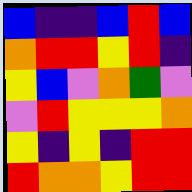[["blue", "indigo", "indigo", "blue", "red", "blue"], ["orange", "red", "red", "yellow", "red", "indigo"], ["yellow", "blue", "violet", "orange", "green", "violet"], ["violet", "red", "yellow", "yellow", "yellow", "orange"], ["yellow", "indigo", "yellow", "indigo", "red", "red"], ["red", "orange", "orange", "yellow", "red", "red"]]